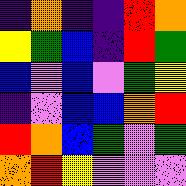[["indigo", "orange", "indigo", "indigo", "red", "orange"], ["yellow", "green", "blue", "indigo", "red", "green"], ["blue", "violet", "blue", "violet", "green", "yellow"], ["indigo", "violet", "blue", "blue", "orange", "red"], ["red", "orange", "blue", "green", "violet", "green"], ["orange", "red", "yellow", "violet", "violet", "violet"]]